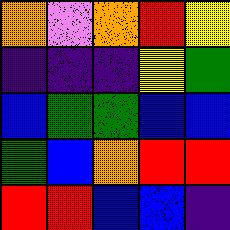[["orange", "violet", "orange", "red", "yellow"], ["indigo", "indigo", "indigo", "yellow", "green"], ["blue", "green", "green", "blue", "blue"], ["green", "blue", "orange", "red", "red"], ["red", "red", "blue", "blue", "indigo"]]